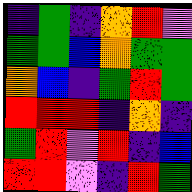[["indigo", "green", "indigo", "orange", "red", "violet"], ["green", "green", "blue", "orange", "green", "green"], ["orange", "blue", "indigo", "green", "red", "green"], ["red", "red", "red", "indigo", "orange", "indigo"], ["green", "red", "violet", "red", "indigo", "blue"], ["red", "red", "violet", "indigo", "red", "green"]]